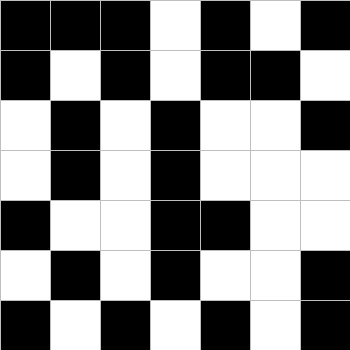[["black", "black", "black", "white", "black", "white", "black"], ["black", "white", "black", "white", "black", "black", "white"], ["white", "black", "white", "black", "white", "white", "black"], ["white", "black", "white", "black", "white", "white", "white"], ["black", "white", "white", "black", "black", "white", "white"], ["white", "black", "white", "black", "white", "white", "black"], ["black", "white", "black", "white", "black", "white", "black"]]